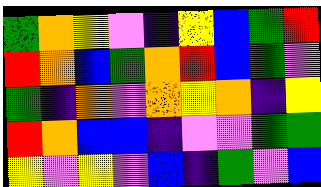[["green", "orange", "yellow", "violet", "indigo", "yellow", "blue", "green", "red"], ["red", "orange", "blue", "green", "orange", "red", "blue", "green", "violet"], ["green", "indigo", "orange", "violet", "orange", "yellow", "orange", "indigo", "yellow"], ["red", "orange", "blue", "blue", "indigo", "violet", "violet", "green", "green"], ["yellow", "violet", "yellow", "violet", "blue", "indigo", "green", "violet", "blue"]]